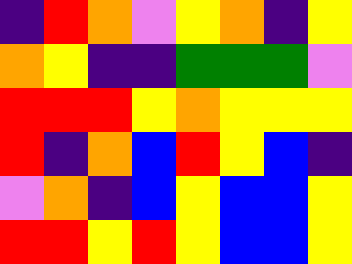[["indigo", "red", "orange", "violet", "yellow", "orange", "indigo", "yellow"], ["orange", "yellow", "indigo", "indigo", "green", "green", "green", "violet"], ["red", "red", "red", "yellow", "orange", "yellow", "yellow", "yellow"], ["red", "indigo", "orange", "blue", "red", "yellow", "blue", "indigo"], ["violet", "orange", "indigo", "blue", "yellow", "blue", "blue", "yellow"], ["red", "red", "yellow", "red", "yellow", "blue", "blue", "yellow"]]